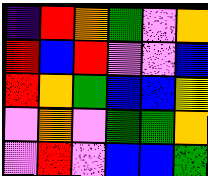[["indigo", "red", "orange", "green", "violet", "orange"], ["red", "blue", "red", "violet", "violet", "blue"], ["red", "orange", "green", "blue", "blue", "yellow"], ["violet", "orange", "violet", "green", "green", "orange"], ["violet", "red", "violet", "blue", "blue", "green"]]